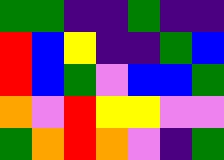[["green", "green", "indigo", "indigo", "green", "indigo", "indigo"], ["red", "blue", "yellow", "indigo", "indigo", "green", "blue"], ["red", "blue", "green", "violet", "blue", "blue", "green"], ["orange", "violet", "red", "yellow", "yellow", "violet", "violet"], ["green", "orange", "red", "orange", "violet", "indigo", "green"]]